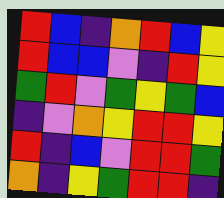[["red", "blue", "indigo", "orange", "red", "blue", "yellow"], ["red", "blue", "blue", "violet", "indigo", "red", "yellow"], ["green", "red", "violet", "green", "yellow", "green", "blue"], ["indigo", "violet", "orange", "yellow", "red", "red", "yellow"], ["red", "indigo", "blue", "violet", "red", "red", "green"], ["orange", "indigo", "yellow", "green", "red", "red", "indigo"]]